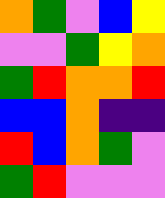[["orange", "green", "violet", "blue", "yellow"], ["violet", "violet", "green", "yellow", "orange"], ["green", "red", "orange", "orange", "red"], ["blue", "blue", "orange", "indigo", "indigo"], ["red", "blue", "orange", "green", "violet"], ["green", "red", "violet", "violet", "violet"]]